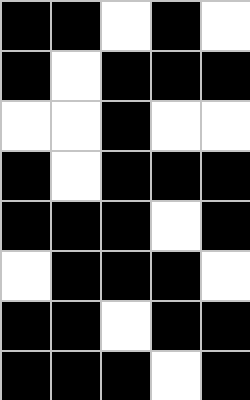[["black", "black", "white", "black", "white"], ["black", "white", "black", "black", "black"], ["white", "white", "black", "white", "white"], ["black", "white", "black", "black", "black"], ["black", "black", "black", "white", "black"], ["white", "black", "black", "black", "white"], ["black", "black", "white", "black", "black"], ["black", "black", "black", "white", "black"]]